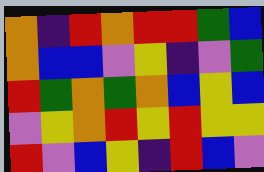[["orange", "indigo", "red", "orange", "red", "red", "green", "blue"], ["orange", "blue", "blue", "violet", "yellow", "indigo", "violet", "green"], ["red", "green", "orange", "green", "orange", "blue", "yellow", "blue"], ["violet", "yellow", "orange", "red", "yellow", "red", "yellow", "yellow"], ["red", "violet", "blue", "yellow", "indigo", "red", "blue", "violet"]]